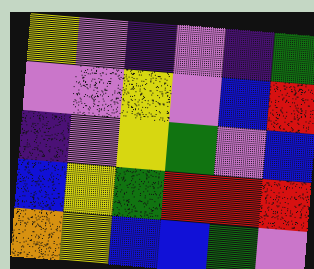[["yellow", "violet", "indigo", "violet", "indigo", "green"], ["violet", "violet", "yellow", "violet", "blue", "red"], ["indigo", "violet", "yellow", "green", "violet", "blue"], ["blue", "yellow", "green", "red", "red", "red"], ["orange", "yellow", "blue", "blue", "green", "violet"]]